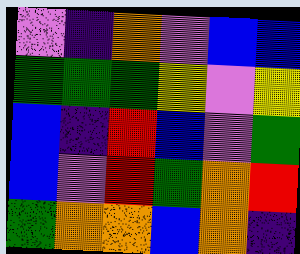[["violet", "indigo", "orange", "violet", "blue", "blue"], ["green", "green", "green", "yellow", "violet", "yellow"], ["blue", "indigo", "red", "blue", "violet", "green"], ["blue", "violet", "red", "green", "orange", "red"], ["green", "orange", "orange", "blue", "orange", "indigo"]]